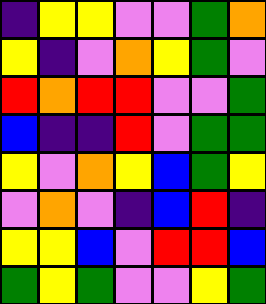[["indigo", "yellow", "yellow", "violet", "violet", "green", "orange"], ["yellow", "indigo", "violet", "orange", "yellow", "green", "violet"], ["red", "orange", "red", "red", "violet", "violet", "green"], ["blue", "indigo", "indigo", "red", "violet", "green", "green"], ["yellow", "violet", "orange", "yellow", "blue", "green", "yellow"], ["violet", "orange", "violet", "indigo", "blue", "red", "indigo"], ["yellow", "yellow", "blue", "violet", "red", "red", "blue"], ["green", "yellow", "green", "violet", "violet", "yellow", "green"]]